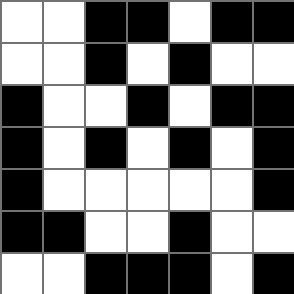[["white", "white", "black", "black", "white", "black", "black"], ["white", "white", "black", "white", "black", "white", "white"], ["black", "white", "white", "black", "white", "black", "black"], ["black", "white", "black", "white", "black", "white", "black"], ["black", "white", "white", "white", "white", "white", "black"], ["black", "black", "white", "white", "black", "white", "white"], ["white", "white", "black", "black", "black", "white", "black"]]